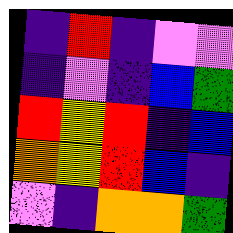[["indigo", "red", "indigo", "violet", "violet"], ["indigo", "violet", "indigo", "blue", "green"], ["red", "yellow", "red", "indigo", "blue"], ["orange", "yellow", "red", "blue", "indigo"], ["violet", "indigo", "orange", "orange", "green"]]